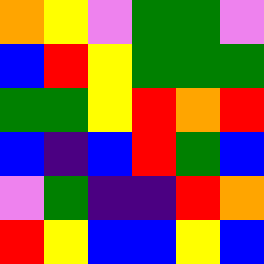[["orange", "yellow", "violet", "green", "green", "violet"], ["blue", "red", "yellow", "green", "green", "green"], ["green", "green", "yellow", "red", "orange", "red"], ["blue", "indigo", "blue", "red", "green", "blue"], ["violet", "green", "indigo", "indigo", "red", "orange"], ["red", "yellow", "blue", "blue", "yellow", "blue"]]